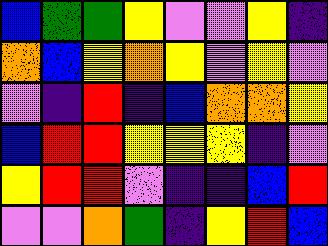[["blue", "green", "green", "yellow", "violet", "violet", "yellow", "indigo"], ["orange", "blue", "yellow", "orange", "yellow", "violet", "yellow", "violet"], ["violet", "indigo", "red", "indigo", "blue", "orange", "orange", "yellow"], ["blue", "red", "red", "yellow", "yellow", "yellow", "indigo", "violet"], ["yellow", "red", "red", "violet", "indigo", "indigo", "blue", "red"], ["violet", "violet", "orange", "green", "indigo", "yellow", "red", "blue"]]